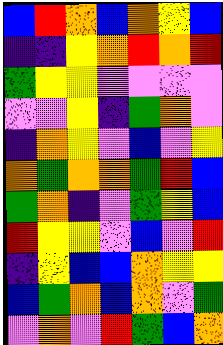[["blue", "red", "orange", "blue", "orange", "yellow", "blue"], ["indigo", "indigo", "yellow", "orange", "red", "orange", "red"], ["green", "yellow", "yellow", "violet", "violet", "violet", "violet"], ["violet", "violet", "yellow", "indigo", "green", "orange", "violet"], ["indigo", "orange", "yellow", "violet", "blue", "violet", "yellow"], ["orange", "green", "orange", "orange", "green", "red", "blue"], ["green", "orange", "indigo", "violet", "green", "yellow", "blue"], ["red", "yellow", "yellow", "violet", "blue", "violet", "red"], ["indigo", "yellow", "blue", "blue", "orange", "yellow", "yellow"], ["blue", "green", "orange", "blue", "orange", "violet", "green"], ["violet", "orange", "violet", "red", "green", "blue", "orange"]]